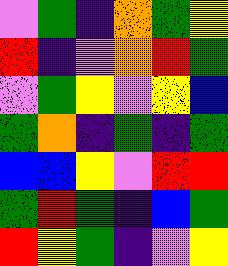[["violet", "green", "indigo", "orange", "green", "yellow"], ["red", "indigo", "violet", "orange", "red", "green"], ["violet", "green", "yellow", "violet", "yellow", "blue"], ["green", "orange", "indigo", "green", "indigo", "green"], ["blue", "blue", "yellow", "violet", "red", "red"], ["green", "red", "green", "indigo", "blue", "green"], ["red", "yellow", "green", "indigo", "violet", "yellow"]]